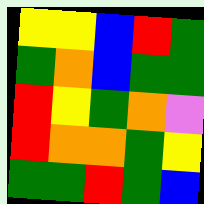[["yellow", "yellow", "blue", "red", "green"], ["green", "orange", "blue", "green", "green"], ["red", "yellow", "green", "orange", "violet"], ["red", "orange", "orange", "green", "yellow"], ["green", "green", "red", "green", "blue"]]